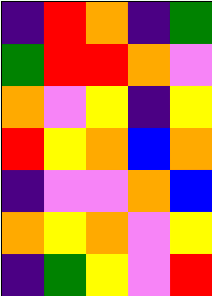[["indigo", "red", "orange", "indigo", "green"], ["green", "red", "red", "orange", "violet"], ["orange", "violet", "yellow", "indigo", "yellow"], ["red", "yellow", "orange", "blue", "orange"], ["indigo", "violet", "violet", "orange", "blue"], ["orange", "yellow", "orange", "violet", "yellow"], ["indigo", "green", "yellow", "violet", "red"]]